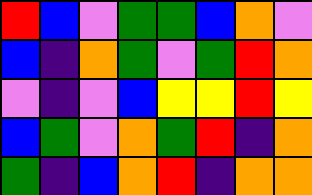[["red", "blue", "violet", "green", "green", "blue", "orange", "violet"], ["blue", "indigo", "orange", "green", "violet", "green", "red", "orange"], ["violet", "indigo", "violet", "blue", "yellow", "yellow", "red", "yellow"], ["blue", "green", "violet", "orange", "green", "red", "indigo", "orange"], ["green", "indigo", "blue", "orange", "red", "indigo", "orange", "orange"]]